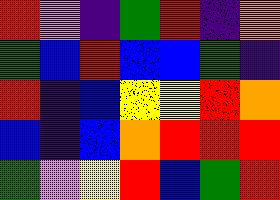[["red", "violet", "indigo", "green", "red", "indigo", "orange"], ["green", "blue", "red", "blue", "blue", "green", "indigo"], ["red", "indigo", "blue", "yellow", "yellow", "red", "orange"], ["blue", "indigo", "blue", "orange", "red", "red", "red"], ["green", "violet", "yellow", "red", "blue", "green", "red"]]